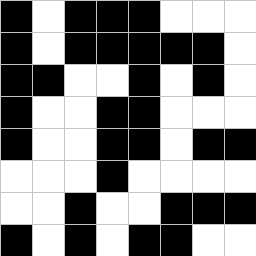[["black", "white", "black", "black", "black", "white", "white", "white"], ["black", "white", "black", "black", "black", "black", "black", "white"], ["black", "black", "white", "white", "black", "white", "black", "white"], ["black", "white", "white", "black", "black", "white", "white", "white"], ["black", "white", "white", "black", "black", "white", "black", "black"], ["white", "white", "white", "black", "white", "white", "white", "white"], ["white", "white", "black", "white", "white", "black", "black", "black"], ["black", "white", "black", "white", "black", "black", "white", "white"]]